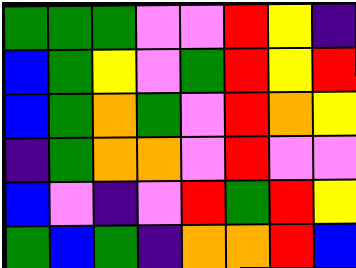[["green", "green", "green", "violet", "violet", "red", "yellow", "indigo"], ["blue", "green", "yellow", "violet", "green", "red", "yellow", "red"], ["blue", "green", "orange", "green", "violet", "red", "orange", "yellow"], ["indigo", "green", "orange", "orange", "violet", "red", "violet", "violet"], ["blue", "violet", "indigo", "violet", "red", "green", "red", "yellow"], ["green", "blue", "green", "indigo", "orange", "orange", "red", "blue"]]